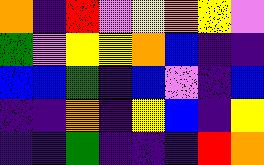[["orange", "indigo", "red", "violet", "yellow", "orange", "yellow", "violet"], ["green", "violet", "yellow", "yellow", "orange", "blue", "indigo", "indigo"], ["blue", "blue", "green", "indigo", "blue", "violet", "indigo", "blue"], ["indigo", "indigo", "orange", "indigo", "yellow", "blue", "indigo", "yellow"], ["indigo", "indigo", "green", "indigo", "indigo", "indigo", "red", "orange"]]